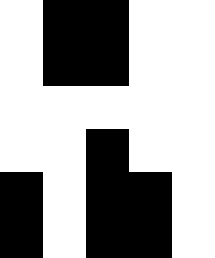[["white", "black", "black", "white", "white"], ["white", "black", "black", "white", "white"], ["white", "white", "white", "white", "white"], ["white", "white", "black", "white", "white"], ["black", "white", "black", "black", "white"], ["black", "white", "black", "black", "white"]]